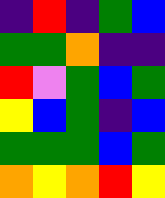[["indigo", "red", "indigo", "green", "blue"], ["green", "green", "orange", "indigo", "indigo"], ["red", "violet", "green", "blue", "green"], ["yellow", "blue", "green", "indigo", "blue"], ["green", "green", "green", "blue", "green"], ["orange", "yellow", "orange", "red", "yellow"]]